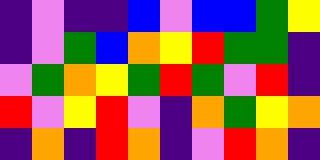[["indigo", "violet", "indigo", "indigo", "blue", "violet", "blue", "blue", "green", "yellow"], ["indigo", "violet", "green", "blue", "orange", "yellow", "red", "green", "green", "indigo"], ["violet", "green", "orange", "yellow", "green", "red", "green", "violet", "red", "indigo"], ["red", "violet", "yellow", "red", "violet", "indigo", "orange", "green", "yellow", "orange"], ["indigo", "orange", "indigo", "red", "orange", "indigo", "violet", "red", "orange", "indigo"]]